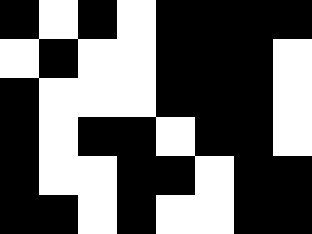[["black", "white", "black", "white", "black", "black", "black", "black"], ["white", "black", "white", "white", "black", "black", "black", "white"], ["black", "white", "white", "white", "black", "black", "black", "white"], ["black", "white", "black", "black", "white", "black", "black", "white"], ["black", "white", "white", "black", "black", "white", "black", "black"], ["black", "black", "white", "black", "white", "white", "black", "black"]]